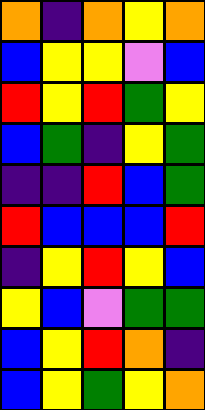[["orange", "indigo", "orange", "yellow", "orange"], ["blue", "yellow", "yellow", "violet", "blue"], ["red", "yellow", "red", "green", "yellow"], ["blue", "green", "indigo", "yellow", "green"], ["indigo", "indigo", "red", "blue", "green"], ["red", "blue", "blue", "blue", "red"], ["indigo", "yellow", "red", "yellow", "blue"], ["yellow", "blue", "violet", "green", "green"], ["blue", "yellow", "red", "orange", "indigo"], ["blue", "yellow", "green", "yellow", "orange"]]